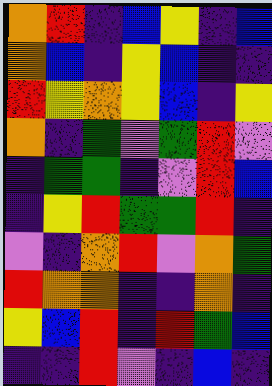[["orange", "red", "indigo", "blue", "yellow", "indigo", "blue"], ["orange", "blue", "indigo", "yellow", "blue", "indigo", "indigo"], ["red", "yellow", "orange", "yellow", "blue", "indigo", "yellow"], ["orange", "indigo", "green", "violet", "green", "red", "violet"], ["indigo", "green", "green", "indigo", "violet", "red", "blue"], ["indigo", "yellow", "red", "green", "green", "red", "indigo"], ["violet", "indigo", "orange", "red", "violet", "orange", "green"], ["red", "orange", "orange", "indigo", "indigo", "orange", "indigo"], ["yellow", "blue", "red", "indigo", "red", "green", "blue"], ["indigo", "indigo", "red", "violet", "indigo", "blue", "indigo"]]